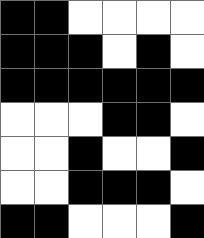[["black", "black", "white", "white", "white", "white"], ["black", "black", "black", "white", "black", "white"], ["black", "black", "black", "black", "black", "black"], ["white", "white", "white", "black", "black", "white"], ["white", "white", "black", "white", "white", "black"], ["white", "white", "black", "black", "black", "white"], ["black", "black", "white", "white", "white", "black"]]